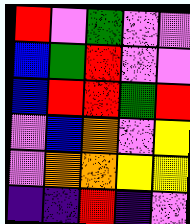[["red", "violet", "green", "violet", "violet"], ["blue", "green", "red", "violet", "violet"], ["blue", "red", "red", "green", "red"], ["violet", "blue", "orange", "violet", "yellow"], ["violet", "orange", "orange", "yellow", "yellow"], ["indigo", "indigo", "red", "indigo", "violet"]]